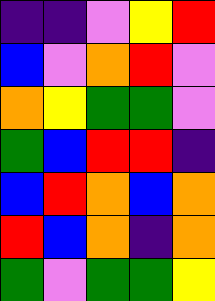[["indigo", "indigo", "violet", "yellow", "red"], ["blue", "violet", "orange", "red", "violet"], ["orange", "yellow", "green", "green", "violet"], ["green", "blue", "red", "red", "indigo"], ["blue", "red", "orange", "blue", "orange"], ["red", "blue", "orange", "indigo", "orange"], ["green", "violet", "green", "green", "yellow"]]